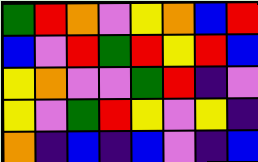[["green", "red", "orange", "violet", "yellow", "orange", "blue", "red"], ["blue", "violet", "red", "green", "red", "yellow", "red", "blue"], ["yellow", "orange", "violet", "violet", "green", "red", "indigo", "violet"], ["yellow", "violet", "green", "red", "yellow", "violet", "yellow", "indigo"], ["orange", "indigo", "blue", "indigo", "blue", "violet", "indigo", "blue"]]